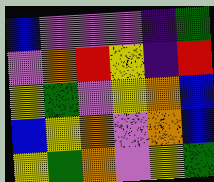[["blue", "violet", "violet", "violet", "indigo", "green"], ["violet", "orange", "red", "yellow", "indigo", "red"], ["yellow", "green", "violet", "yellow", "orange", "blue"], ["blue", "yellow", "orange", "violet", "orange", "blue"], ["yellow", "green", "orange", "violet", "yellow", "green"]]